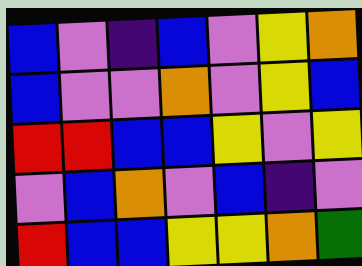[["blue", "violet", "indigo", "blue", "violet", "yellow", "orange"], ["blue", "violet", "violet", "orange", "violet", "yellow", "blue"], ["red", "red", "blue", "blue", "yellow", "violet", "yellow"], ["violet", "blue", "orange", "violet", "blue", "indigo", "violet"], ["red", "blue", "blue", "yellow", "yellow", "orange", "green"]]